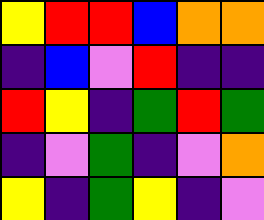[["yellow", "red", "red", "blue", "orange", "orange"], ["indigo", "blue", "violet", "red", "indigo", "indigo"], ["red", "yellow", "indigo", "green", "red", "green"], ["indigo", "violet", "green", "indigo", "violet", "orange"], ["yellow", "indigo", "green", "yellow", "indigo", "violet"]]